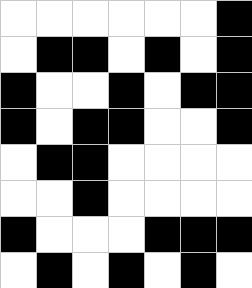[["white", "white", "white", "white", "white", "white", "black"], ["white", "black", "black", "white", "black", "white", "black"], ["black", "white", "white", "black", "white", "black", "black"], ["black", "white", "black", "black", "white", "white", "black"], ["white", "black", "black", "white", "white", "white", "white"], ["white", "white", "black", "white", "white", "white", "white"], ["black", "white", "white", "white", "black", "black", "black"], ["white", "black", "white", "black", "white", "black", "white"]]